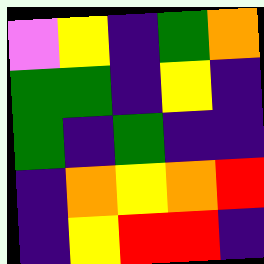[["violet", "yellow", "indigo", "green", "orange"], ["green", "green", "indigo", "yellow", "indigo"], ["green", "indigo", "green", "indigo", "indigo"], ["indigo", "orange", "yellow", "orange", "red"], ["indigo", "yellow", "red", "red", "indigo"]]